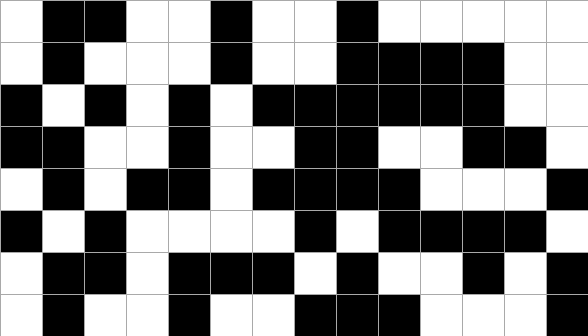[["white", "black", "black", "white", "white", "black", "white", "white", "black", "white", "white", "white", "white", "white"], ["white", "black", "white", "white", "white", "black", "white", "white", "black", "black", "black", "black", "white", "white"], ["black", "white", "black", "white", "black", "white", "black", "black", "black", "black", "black", "black", "white", "white"], ["black", "black", "white", "white", "black", "white", "white", "black", "black", "white", "white", "black", "black", "white"], ["white", "black", "white", "black", "black", "white", "black", "black", "black", "black", "white", "white", "white", "black"], ["black", "white", "black", "white", "white", "white", "white", "black", "white", "black", "black", "black", "black", "white"], ["white", "black", "black", "white", "black", "black", "black", "white", "black", "white", "white", "black", "white", "black"], ["white", "black", "white", "white", "black", "white", "white", "black", "black", "black", "white", "white", "white", "black"]]